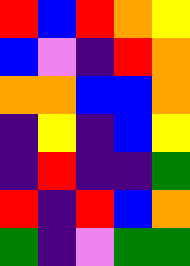[["red", "blue", "red", "orange", "yellow"], ["blue", "violet", "indigo", "red", "orange"], ["orange", "orange", "blue", "blue", "orange"], ["indigo", "yellow", "indigo", "blue", "yellow"], ["indigo", "red", "indigo", "indigo", "green"], ["red", "indigo", "red", "blue", "orange"], ["green", "indigo", "violet", "green", "green"]]